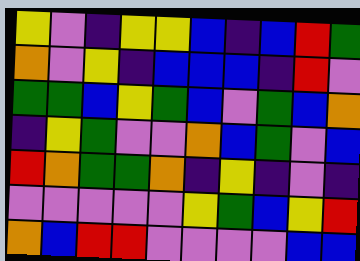[["yellow", "violet", "indigo", "yellow", "yellow", "blue", "indigo", "blue", "red", "green"], ["orange", "violet", "yellow", "indigo", "blue", "blue", "blue", "indigo", "red", "violet"], ["green", "green", "blue", "yellow", "green", "blue", "violet", "green", "blue", "orange"], ["indigo", "yellow", "green", "violet", "violet", "orange", "blue", "green", "violet", "blue"], ["red", "orange", "green", "green", "orange", "indigo", "yellow", "indigo", "violet", "indigo"], ["violet", "violet", "violet", "violet", "violet", "yellow", "green", "blue", "yellow", "red"], ["orange", "blue", "red", "red", "violet", "violet", "violet", "violet", "blue", "blue"]]